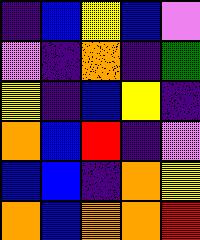[["indigo", "blue", "yellow", "blue", "violet"], ["violet", "indigo", "orange", "indigo", "green"], ["yellow", "indigo", "blue", "yellow", "indigo"], ["orange", "blue", "red", "indigo", "violet"], ["blue", "blue", "indigo", "orange", "yellow"], ["orange", "blue", "orange", "orange", "red"]]